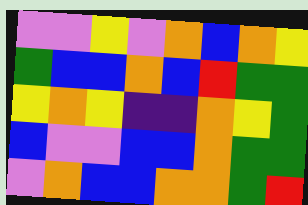[["violet", "violet", "yellow", "violet", "orange", "blue", "orange", "yellow"], ["green", "blue", "blue", "orange", "blue", "red", "green", "green"], ["yellow", "orange", "yellow", "indigo", "indigo", "orange", "yellow", "green"], ["blue", "violet", "violet", "blue", "blue", "orange", "green", "green"], ["violet", "orange", "blue", "blue", "orange", "orange", "green", "red"]]